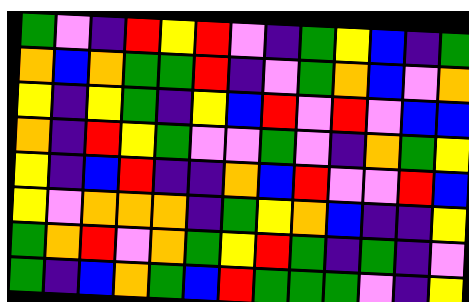[["green", "violet", "indigo", "red", "yellow", "red", "violet", "indigo", "green", "yellow", "blue", "indigo", "green"], ["orange", "blue", "orange", "green", "green", "red", "indigo", "violet", "green", "orange", "blue", "violet", "orange"], ["yellow", "indigo", "yellow", "green", "indigo", "yellow", "blue", "red", "violet", "red", "violet", "blue", "blue"], ["orange", "indigo", "red", "yellow", "green", "violet", "violet", "green", "violet", "indigo", "orange", "green", "yellow"], ["yellow", "indigo", "blue", "red", "indigo", "indigo", "orange", "blue", "red", "violet", "violet", "red", "blue"], ["yellow", "violet", "orange", "orange", "orange", "indigo", "green", "yellow", "orange", "blue", "indigo", "indigo", "yellow"], ["green", "orange", "red", "violet", "orange", "green", "yellow", "red", "green", "indigo", "green", "indigo", "violet"], ["green", "indigo", "blue", "orange", "green", "blue", "red", "green", "green", "green", "violet", "indigo", "yellow"]]